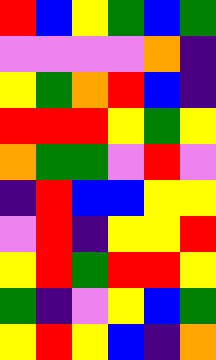[["red", "blue", "yellow", "green", "blue", "green"], ["violet", "violet", "violet", "violet", "orange", "indigo"], ["yellow", "green", "orange", "red", "blue", "indigo"], ["red", "red", "red", "yellow", "green", "yellow"], ["orange", "green", "green", "violet", "red", "violet"], ["indigo", "red", "blue", "blue", "yellow", "yellow"], ["violet", "red", "indigo", "yellow", "yellow", "red"], ["yellow", "red", "green", "red", "red", "yellow"], ["green", "indigo", "violet", "yellow", "blue", "green"], ["yellow", "red", "yellow", "blue", "indigo", "orange"]]